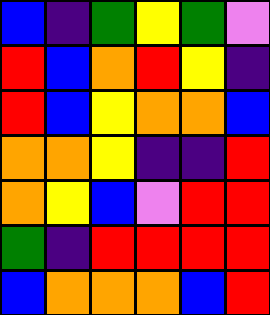[["blue", "indigo", "green", "yellow", "green", "violet"], ["red", "blue", "orange", "red", "yellow", "indigo"], ["red", "blue", "yellow", "orange", "orange", "blue"], ["orange", "orange", "yellow", "indigo", "indigo", "red"], ["orange", "yellow", "blue", "violet", "red", "red"], ["green", "indigo", "red", "red", "red", "red"], ["blue", "orange", "orange", "orange", "blue", "red"]]